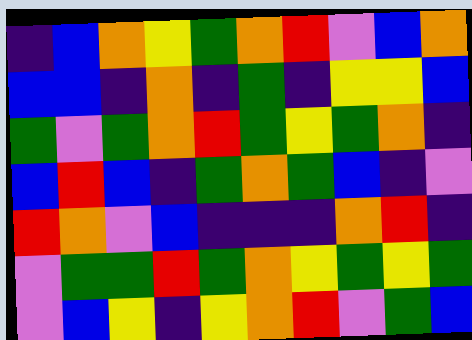[["indigo", "blue", "orange", "yellow", "green", "orange", "red", "violet", "blue", "orange"], ["blue", "blue", "indigo", "orange", "indigo", "green", "indigo", "yellow", "yellow", "blue"], ["green", "violet", "green", "orange", "red", "green", "yellow", "green", "orange", "indigo"], ["blue", "red", "blue", "indigo", "green", "orange", "green", "blue", "indigo", "violet"], ["red", "orange", "violet", "blue", "indigo", "indigo", "indigo", "orange", "red", "indigo"], ["violet", "green", "green", "red", "green", "orange", "yellow", "green", "yellow", "green"], ["violet", "blue", "yellow", "indigo", "yellow", "orange", "red", "violet", "green", "blue"]]